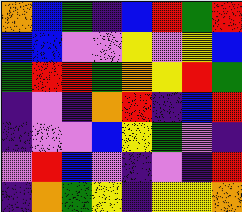[["orange", "blue", "green", "indigo", "blue", "red", "green", "red"], ["blue", "blue", "violet", "violet", "yellow", "violet", "yellow", "blue"], ["green", "red", "red", "green", "orange", "yellow", "red", "green"], ["indigo", "violet", "indigo", "orange", "red", "indigo", "blue", "red"], ["indigo", "violet", "violet", "blue", "yellow", "green", "violet", "indigo"], ["violet", "red", "blue", "violet", "indigo", "violet", "indigo", "red"], ["indigo", "orange", "green", "yellow", "indigo", "yellow", "yellow", "orange"]]